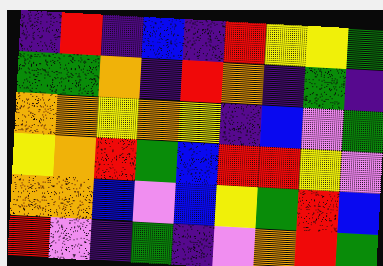[["indigo", "red", "indigo", "blue", "indigo", "red", "yellow", "yellow", "green"], ["green", "green", "orange", "indigo", "red", "orange", "indigo", "green", "indigo"], ["orange", "orange", "yellow", "orange", "yellow", "indigo", "blue", "violet", "green"], ["yellow", "orange", "red", "green", "blue", "red", "red", "yellow", "violet"], ["orange", "orange", "blue", "violet", "blue", "yellow", "green", "red", "blue"], ["red", "violet", "indigo", "green", "indigo", "violet", "orange", "red", "green"]]